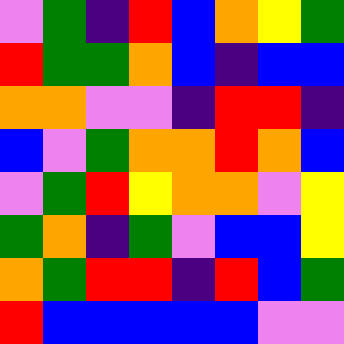[["violet", "green", "indigo", "red", "blue", "orange", "yellow", "green"], ["red", "green", "green", "orange", "blue", "indigo", "blue", "blue"], ["orange", "orange", "violet", "violet", "indigo", "red", "red", "indigo"], ["blue", "violet", "green", "orange", "orange", "red", "orange", "blue"], ["violet", "green", "red", "yellow", "orange", "orange", "violet", "yellow"], ["green", "orange", "indigo", "green", "violet", "blue", "blue", "yellow"], ["orange", "green", "red", "red", "indigo", "red", "blue", "green"], ["red", "blue", "blue", "blue", "blue", "blue", "violet", "violet"]]